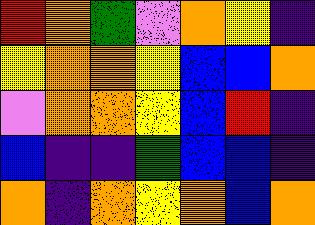[["red", "orange", "green", "violet", "orange", "yellow", "indigo"], ["yellow", "orange", "orange", "yellow", "blue", "blue", "orange"], ["violet", "orange", "orange", "yellow", "blue", "red", "indigo"], ["blue", "indigo", "indigo", "green", "blue", "blue", "indigo"], ["orange", "indigo", "orange", "yellow", "orange", "blue", "orange"]]